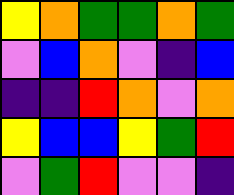[["yellow", "orange", "green", "green", "orange", "green"], ["violet", "blue", "orange", "violet", "indigo", "blue"], ["indigo", "indigo", "red", "orange", "violet", "orange"], ["yellow", "blue", "blue", "yellow", "green", "red"], ["violet", "green", "red", "violet", "violet", "indigo"]]